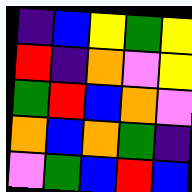[["indigo", "blue", "yellow", "green", "yellow"], ["red", "indigo", "orange", "violet", "yellow"], ["green", "red", "blue", "orange", "violet"], ["orange", "blue", "orange", "green", "indigo"], ["violet", "green", "blue", "red", "blue"]]